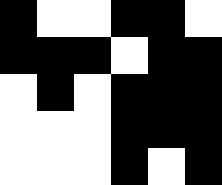[["black", "white", "white", "black", "black", "white"], ["black", "black", "black", "white", "black", "black"], ["white", "black", "white", "black", "black", "black"], ["white", "white", "white", "black", "black", "black"], ["white", "white", "white", "black", "white", "black"]]